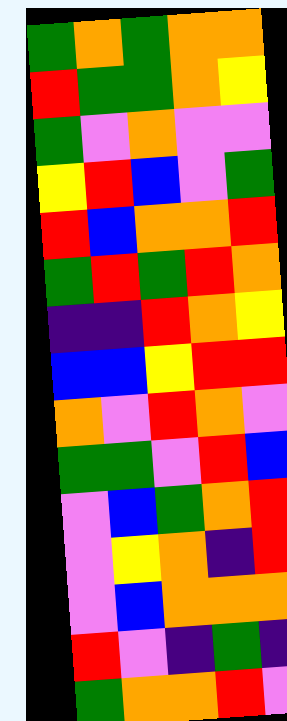[["green", "orange", "green", "orange", "orange"], ["red", "green", "green", "orange", "yellow"], ["green", "violet", "orange", "violet", "violet"], ["yellow", "red", "blue", "violet", "green"], ["red", "blue", "orange", "orange", "red"], ["green", "red", "green", "red", "orange"], ["indigo", "indigo", "red", "orange", "yellow"], ["blue", "blue", "yellow", "red", "red"], ["orange", "violet", "red", "orange", "violet"], ["green", "green", "violet", "red", "blue"], ["violet", "blue", "green", "orange", "red"], ["violet", "yellow", "orange", "indigo", "red"], ["violet", "blue", "orange", "orange", "orange"], ["red", "violet", "indigo", "green", "indigo"], ["green", "orange", "orange", "red", "violet"]]